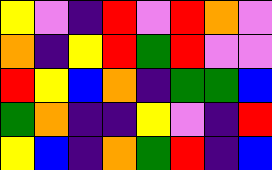[["yellow", "violet", "indigo", "red", "violet", "red", "orange", "violet"], ["orange", "indigo", "yellow", "red", "green", "red", "violet", "violet"], ["red", "yellow", "blue", "orange", "indigo", "green", "green", "blue"], ["green", "orange", "indigo", "indigo", "yellow", "violet", "indigo", "red"], ["yellow", "blue", "indigo", "orange", "green", "red", "indigo", "blue"]]